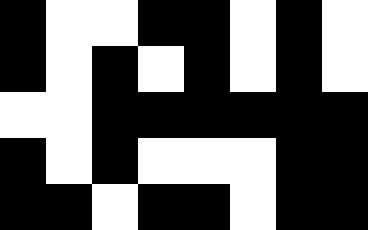[["black", "white", "white", "black", "black", "white", "black", "white"], ["black", "white", "black", "white", "black", "white", "black", "white"], ["white", "white", "black", "black", "black", "black", "black", "black"], ["black", "white", "black", "white", "white", "white", "black", "black"], ["black", "black", "white", "black", "black", "white", "black", "black"]]